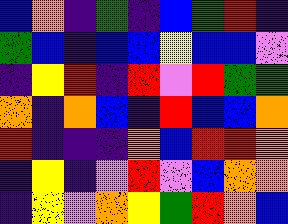[["blue", "orange", "indigo", "green", "indigo", "blue", "green", "red", "indigo"], ["green", "blue", "indigo", "blue", "blue", "yellow", "blue", "blue", "violet"], ["indigo", "yellow", "red", "indigo", "red", "violet", "red", "green", "green"], ["orange", "indigo", "orange", "blue", "indigo", "red", "blue", "blue", "orange"], ["red", "indigo", "indigo", "indigo", "orange", "blue", "red", "red", "orange"], ["indigo", "yellow", "indigo", "violet", "red", "violet", "blue", "orange", "orange"], ["indigo", "yellow", "violet", "orange", "yellow", "green", "red", "orange", "blue"]]